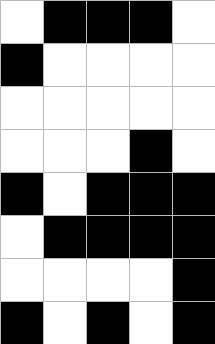[["white", "black", "black", "black", "white"], ["black", "white", "white", "white", "white"], ["white", "white", "white", "white", "white"], ["white", "white", "white", "black", "white"], ["black", "white", "black", "black", "black"], ["white", "black", "black", "black", "black"], ["white", "white", "white", "white", "black"], ["black", "white", "black", "white", "black"]]